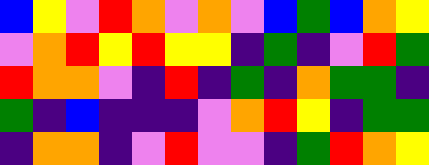[["blue", "yellow", "violet", "red", "orange", "violet", "orange", "violet", "blue", "green", "blue", "orange", "yellow"], ["violet", "orange", "red", "yellow", "red", "yellow", "yellow", "indigo", "green", "indigo", "violet", "red", "green"], ["red", "orange", "orange", "violet", "indigo", "red", "indigo", "green", "indigo", "orange", "green", "green", "indigo"], ["green", "indigo", "blue", "indigo", "indigo", "indigo", "violet", "orange", "red", "yellow", "indigo", "green", "green"], ["indigo", "orange", "orange", "indigo", "violet", "red", "violet", "violet", "indigo", "green", "red", "orange", "yellow"]]